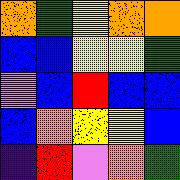[["orange", "green", "yellow", "orange", "orange"], ["blue", "blue", "yellow", "yellow", "green"], ["violet", "blue", "red", "blue", "blue"], ["blue", "orange", "yellow", "yellow", "blue"], ["indigo", "red", "violet", "orange", "green"]]